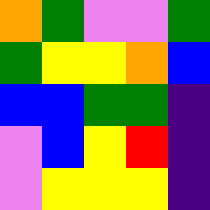[["orange", "green", "violet", "violet", "green"], ["green", "yellow", "yellow", "orange", "blue"], ["blue", "blue", "green", "green", "indigo"], ["violet", "blue", "yellow", "red", "indigo"], ["violet", "yellow", "yellow", "yellow", "indigo"]]